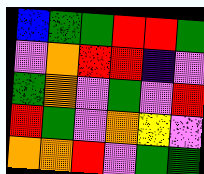[["blue", "green", "green", "red", "red", "green"], ["violet", "orange", "red", "red", "indigo", "violet"], ["green", "orange", "violet", "green", "violet", "red"], ["red", "green", "violet", "orange", "yellow", "violet"], ["orange", "orange", "red", "violet", "green", "green"]]